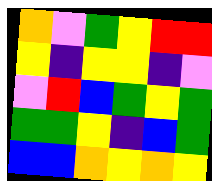[["orange", "violet", "green", "yellow", "red", "red"], ["yellow", "indigo", "yellow", "yellow", "indigo", "violet"], ["violet", "red", "blue", "green", "yellow", "green"], ["green", "green", "yellow", "indigo", "blue", "green"], ["blue", "blue", "orange", "yellow", "orange", "yellow"]]